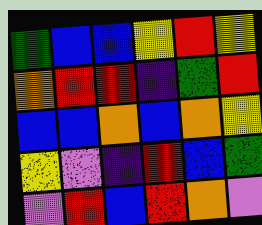[["green", "blue", "blue", "yellow", "red", "yellow"], ["orange", "red", "red", "indigo", "green", "red"], ["blue", "blue", "orange", "blue", "orange", "yellow"], ["yellow", "violet", "indigo", "red", "blue", "green"], ["violet", "red", "blue", "red", "orange", "violet"]]